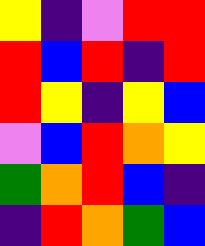[["yellow", "indigo", "violet", "red", "red"], ["red", "blue", "red", "indigo", "red"], ["red", "yellow", "indigo", "yellow", "blue"], ["violet", "blue", "red", "orange", "yellow"], ["green", "orange", "red", "blue", "indigo"], ["indigo", "red", "orange", "green", "blue"]]